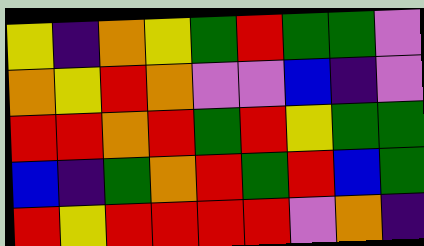[["yellow", "indigo", "orange", "yellow", "green", "red", "green", "green", "violet"], ["orange", "yellow", "red", "orange", "violet", "violet", "blue", "indigo", "violet"], ["red", "red", "orange", "red", "green", "red", "yellow", "green", "green"], ["blue", "indigo", "green", "orange", "red", "green", "red", "blue", "green"], ["red", "yellow", "red", "red", "red", "red", "violet", "orange", "indigo"]]